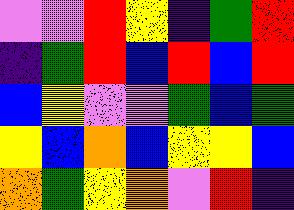[["violet", "violet", "red", "yellow", "indigo", "green", "red"], ["indigo", "green", "red", "blue", "red", "blue", "red"], ["blue", "yellow", "violet", "violet", "green", "blue", "green"], ["yellow", "blue", "orange", "blue", "yellow", "yellow", "blue"], ["orange", "green", "yellow", "orange", "violet", "red", "indigo"]]